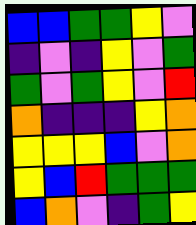[["blue", "blue", "green", "green", "yellow", "violet"], ["indigo", "violet", "indigo", "yellow", "violet", "green"], ["green", "violet", "green", "yellow", "violet", "red"], ["orange", "indigo", "indigo", "indigo", "yellow", "orange"], ["yellow", "yellow", "yellow", "blue", "violet", "orange"], ["yellow", "blue", "red", "green", "green", "green"], ["blue", "orange", "violet", "indigo", "green", "yellow"]]